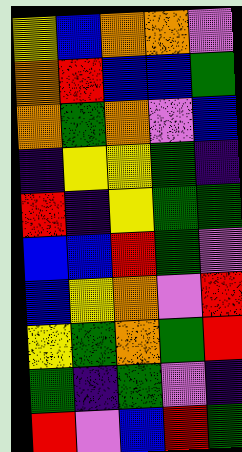[["yellow", "blue", "orange", "orange", "violet"], ["orange", "red", "blue", "blue", "green"], ["orange", "green", "orange", "violet", "blue"], ["indigo", "yellow", "yellow", "green", "indigo"], ["red", "indigo", "yellow", "green", "green"], ["blue", "blue", "red", "green", "violet"], ["blue", "yellow", "orange", "violet", "red"], ["yellow", "green", "orange", "green", "red"], ["green", "indigo", "green", "violet", "indigo"], ["red", "violet", "blue", "red", "green"]]